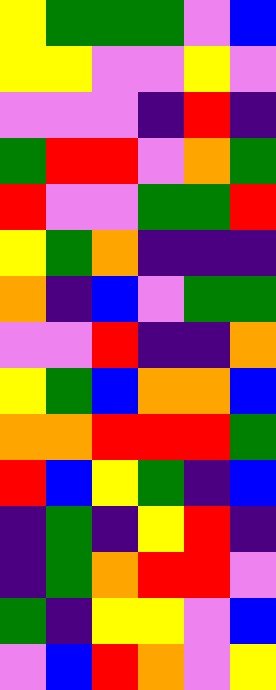[["yellow", "green", "green", "green", "violet", "blue"], ["yellow", "yellow", "violet", "violet", "yellow", "violet"], ["violet", "violet", "violet", "indigo", "red", "indigo"], ["green", "red", "red", "violet", "orange", "green"], ["red", "violet", "violet", "green", "green", "red"], ["yellow", "green", "orange", "indigo", "indigo", "indigo"], ["orange", "indigo", "blue", "violet", "green", "green"], ["violet", "violet", "red", "indigo", "indigo", "orange"], ["yellow", "green", "blue", "orange", "orange", "blue"], ["orange", "orange", "red", "red", "red", "green"], ["red", "blue", "yellow", "green", "indigo", "blue"], ["indigo", "green", "indigo", "yellow", "red", "indigo"], ["indigo", "green", "orange", "red", "red", "violet"], ["green", "indigo", "yellow", "yellow", "violet", "blue"], ["violet", "blue", "red", "orange", "violet", "yellow"]]